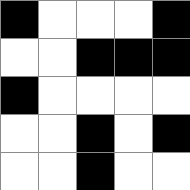[["black", "white", "white", "white", "black"], ["white", "white", "black", "black", "black"], ["black", "white", "white", "white", "white"], ["white", "white", "black", "white", "black"], ["white", "white", "black", "white", "white"]]